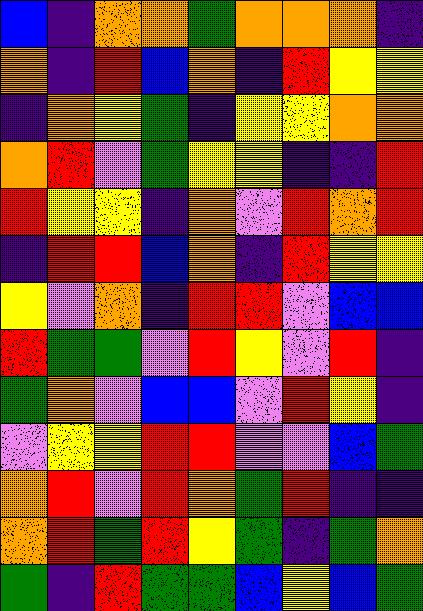[["blue", "indigo", "orange", "orange", "green", "orange", "orange", "orange", "indigo"], ["orange", "indigo", "red", "blue", "orange", "indigo", "red", "yellow", "yellow"], ["indigo", "orange", "yellow", "green", "indigo", "yellow", "yellow", "orange", "orange"], ["orange", "red", "violet", "green", "yellow", "yellow", "indigo", "indigo", "red"], ["red", "yellow", "yellow", "indigo", "orange", "violet", "red", "orange", "red"], ["indigo", "red", "red", "blue", "orange", "indigo", "red", "yellow", "yellow"], ["yellow", "violet", "orange", "indigo", "red", "red", "violet", "blue", "blue"], ["red", "green", "green", "violet", "red", "yellow", "violet", "red", "indigo"], ["green", "orange", "violet", "blue", "blue", "violet", "red", "yellow", "indigo"], ["violet", "yellow", "yellow", "red", "red", "violet", "violet", "blue", "green"], ["orange", "red", "violet", "red", "orange", "green", "red", "indigo", "indigo"], ["orange", "red", "green", "red", "yellow", "green", "indigo", "green", "orange"], ["green", "indigo", "red", "green", "green", "blue", "yellow", "blue", "green"]]